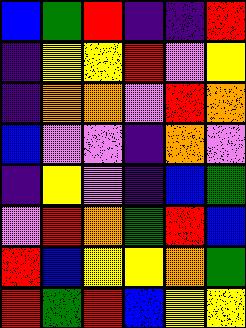[["blue", "green", "red", "indigo", "indigo", "red"], ["indigo", "yellow", "yellow", "red", "violet", "yellow"], ["indigo", "orange", "orange", "violet", "red", "orange"], ["blue", "violet", "violet", "indigo", "orange", "violet"], ["indigo", "yellow", "violet", "indigo", "blue", "green"], ["violet", "red", "orange", "green", "red", "blue"], ["red", "blue", "yellow", "yellow", "orange", "green"], ["red", "green", "red", "blue", "yellow", "yellow"]]